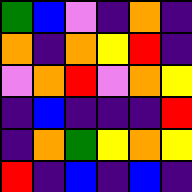[["green", "blue", "violet", "indigo", "orange", "indigo"], ["orange", "indigo", "orange", "yellow", "red", "indigo"], ["violet", "orange", "red", "violet", "orange", "yellow"], ["indigo", "blue", "indigo", "indigo", "indigo", "red"], ["indigo", "orange", "green", "yellow", "orange", "yellow"], ["red", "indigo", "blue", "indigo", "blue", "indigo"]]